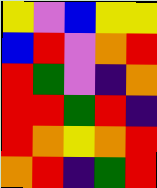[["yellow", "violet", "blue", "yellow", "yellow"], ["blue", "red", "violet", "orange", "red"], ["red", "green", "violet", "indigo", "orange"], ["red", "red", "green", "red", "indigo"], ["red", "orange", "yellow", "orange", "red"], ["orange", "red", "indigo", "green", "red"]]